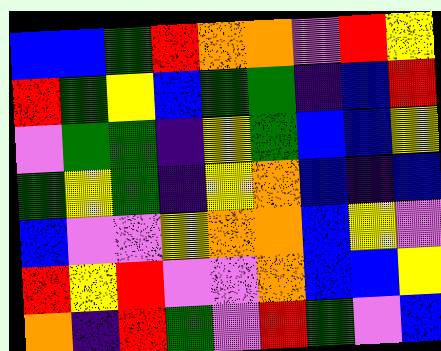[["blue", "blue", "green", "red", "orange", "orange", "violet", "red", "yellow"], ["red", "green", "yellow", "blue", "green", "green", "indigo", "blue", "red"], ["violet", "green", "green", "indigo", "yellow", "green", "blue", "blue", "yellow"], ["green", "yellow", "green", "indigo", "yellow", "orange", "blue", "indigo", "blue"], ["blue", "violet", "violet", "yellow", "orange", "orange", "blue", "yellow", "violet"], ["red", "yellow", "red", "violet", "violet", "orange", "blue", "blue", "yellow"], ["orange", "indigo", "red", "green", "violet", "red", "green", "violet", "blue"]]